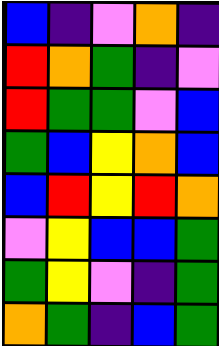[["blue", "indigo", "violet", "orange", "indigo"], ["red", "orange", "green", "indigo", "violet"], ["red", "green", "green", "violet", "blue"], ["green", "blue", "yellow", "orange", "blue"], ["blue", "red", "yellow", "red", "orange"], ["violet", "yellow", "blue", "blue", "green"], ["green", "yellow", "violet", "indigo", "green"], ["orange", "green", "indigo", "blue", "green"]]